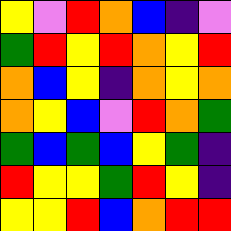[["yellow", "violet", "red", "orange", "blue", "indigo", "violet"], ["green", "red", "yellow", "red", "orange", "yellow", "red"], ["orange", "blue", "yellow", "indigo", "orange", "yellow", "orange"], ["orange", "yellow", "blue", "violet", "red", "orange", "green"], ["green", "blue", "green", "blue", "yellow", "green", "indigo"], ["red", "yellow", "yellow", "green", "red", "yellow", "indigo"], ["yellow", "yellow", "red", "blue", "orange", "red", "red"]]